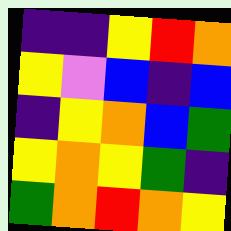[["indigo", "indigo", "yellow", "red", "orange"], ["yellow", "violet", "blue", "indigo", "blue"], ["indigo", "yellow", "orange", "blue", "green"], ["yellow", "orange", "yellow", "green", "indigo"], ["green", "orange", "red", "orange", "yellow"]]